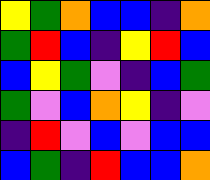[["yellow", "green", "orange", "blue", "blue", "indigo", "orange"], ["green", "red", "blue", "indigo", "yellow", "red", "blue"], ["blue", "yellow", "green", "violet", "indigo", "blue", "green"], ["green", "violet", "blue", "orange", "yellow", "indigo", "violet"], ["indigo", "red", "violet", "blue", "violet", "blue", "blue"], ["blue", "green", "indigo", "red", "blue", "blue", "orange"]]